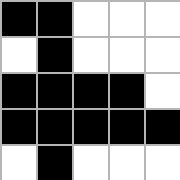[["black", "black", "white", "white", "white"], ["white", "black", "white", "white", "white"], ["black", "black", "black", "black", "white"], ["black", "black", "black", "black", "black"], ["white", "black", "white", "white", "white"]]